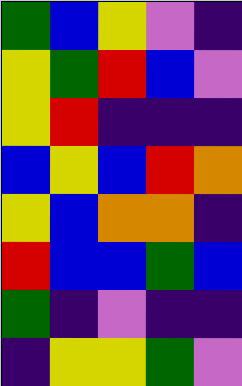[["green", "blue", "yellow", "violet", "indigo"], ["yellow", "green", "red", "blue", "violet"], ["yellow", "red", "indigo", "indigo", "indigo"], ["blue", "yellow", "blue", "red", "orange"], ["yellow", "blue", "orange", "orange", "indigo"], ["red", "blue", "blue", "green", "blue"], ["green", "indigo", "violet", "indigo", "indigo"], ["indigo", "yellow", "yellow", "green", "violet"]]